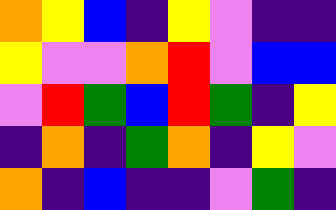[["orange", "yellow", "blue", "indigo", "yellow", "violet", "indigo", "indigo"], ["yellow", "violet", "violet", "orange", "red", "violet", "blue", "blue"], ["violet", "red", "green", "blue", "red", "green", "indigo", "yellow"], ["indigo", "orange", "indigo", "green", "orange", "indigo", "yellow", "violet"], ["orange", "indigo", "blue", "indigo", "indigo", "violet", "green", "indigo"]]